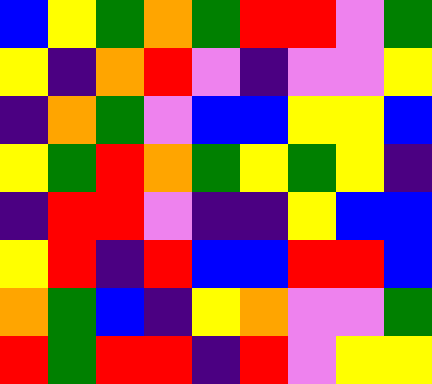[["blue", "yellow", "green", "orange", "green", "red", "red", "violet", "green"], ["yellow", "indigo", "orange", "red", "violet", "indigo", "violet", "violet", "yellow"], ["indigo", "orange", "green", "violet", "blue", "blue", "yellow", "yellow", "blue"], ["yellow", "green", "red", "orange", "green", "yellow", "green", "yellow", "indigo"], ["indigo", "red", "red", "violet", "indigo", "indigo", "yellow", "blue", "blue"], ["yellow", "red", "indigo", "red", "blue", "blue", "red", "red", "blue"], ["orange", "green", "blue", "indigo", "yellow", "orange", "violet", "violet", "green"], ["red", "green", "red", "red", "indigo", "red", "violet", "yellow", "yellow"]]